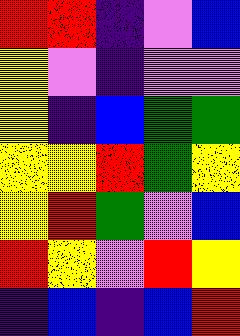[["red", "red", "indigo", "violet", "blue"], ["yellow", "violet", "indigo", "violet", "violet"], ["yellow", "indigo", "blue", "green", "green"], ["yellow", "yellow", "red", "green", "yellow"], ["yellow", "red", "green", "violet", "blue"], ["red", "yellow", "violet", "red", "yellow"], ["indigo", "blue", "indigo", "blue", "red"]]